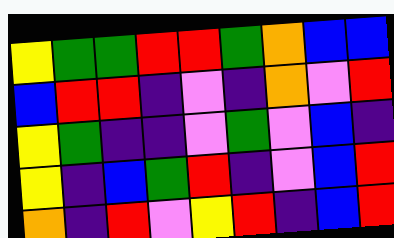[["yellow", "green", "green", "red", "red", "green", "orange", "blue", "blue"], ["blue", "red", "red", "indigo", "violet", "indigo", "orange", "violet", "red"], ["yellow", "green", "indigo", "indigo", "violet", "green", "violet", "blue", "indigo"], ["yellow", "indigo", "blue", "green", "red", "indigo", "violet", "blue", "red"], ["orange", "indigo", "red", "violet", "yellow", "red", "indigo", "blue", "red"]]